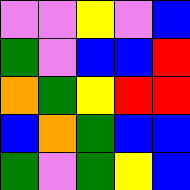[["violet", "violet", "yellow", "violet", "blue"], ["green", "violet", "blue", "blue", "red"], ["orange", "green", "yellow", "red", "red"], ["blue", "orange", "green", "blue", "blue"], ["green", "violet", "green", "yellow", "blue"]]